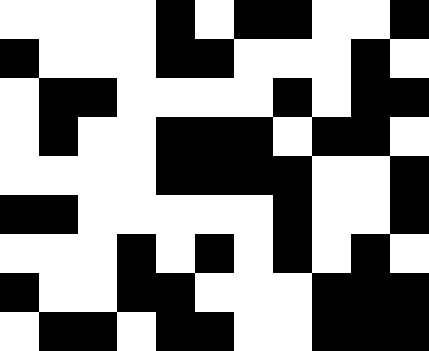[["white", "white", "white", "white", "black", "white", "black", "black", "white", "white", "black"], ["black", "white", "white", "white", "black", "black", "white", "white", "white", "black", "white"], ["white", "black", "black", "white", "white", "white", "white", "black", "white", "black", "black"], ["white", "black", "white", "white", "black", "black", "black", "white", "black", "black", "white"], ["white", "white", "white", "white", "black", "black", "black", "black", "white", "white", "black"], ["black", "black", "white", "white", "white", "white", "white", "black", "white", "white", "black"], ["white", "white", "white", "black", "white", "black", "white", "black", "white", "black", "white"], ["black", "white", "white", "black", "black", "white", "white", "white", "black", "black", "black"], ["white", "black", "black", "white", "black", "black", "white", "white", "black", "black", "black"]]